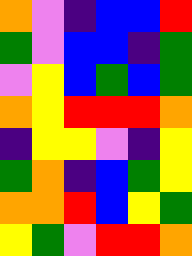[["orange", "violet", "indigo", "blue", "blue", "red"], ["green", "violet", "blue", "blue", "indigo", "green"], ["violet", "yellow", "blue", "green", "blue", "green"], ["orange", "yellow", "red", "red", "red", "orange"], ["indigo", "yellow", "yellow", "violet", "indigo", "yellow"], ["green", "orange", "indigo", "blue", "green", "yellow"], ["orange", "orange", "red", "blue", "yellow", "green"], ["yellow", "green", "violet", "red", "red", "orange"]]